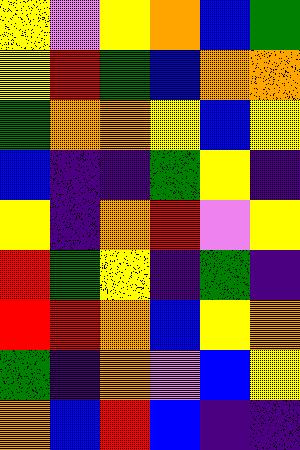[["yellow", "violet", "yellow", "orange", "blue", "green"], ["yellow", "red", "green", "blue", "orange", "orange"], ["green", "orange", "orange", "yellow", "blue", "yellow"], ["blue", "indigo", "indigo", "green", "yellow", "indigo"], ["yellow", "indigo", "orange", "red", "violet", "yellow"], ["red", "green", "yellow", "indigo", "green", "indigo"], ["red", "red", "orange", "blue", "yellow", "orange"], ["green", "indigo", "orange", "violet", "blue", "yellow"], ["orange", "blue", "red", "blue", "indigo", "indigo"]]